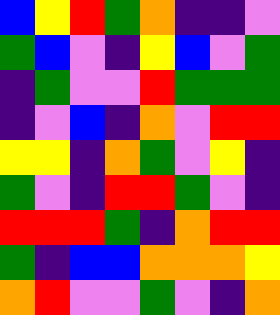[["blue", "yellow", "red", "green", "orange", "indigo", "indigo", "violet"], ["green", "blue", "violet", "indigo", "yellow", "blue", "violet", "green"], ["indigo", "green", "violet", "violet", "red", "green", "green", "green"], ["indigo", "violet", "blue", "indigo", "orange", "violet", "red", "red"], ["yellow", "yellow", "indigo", "orange", "green", "violet", "yellow", "indigo"], ["green", "violet", "indigo", "red", "red", "green", "violet", "indigo"], ["red", "red", "red", "green", "indigo", "orange", "red", "red"], ["green", "indigo", "blue", "blue", "orange", "orange", "orange", "yellow"], ["orange", "red", "violet", "violet", "green", "violet", "indigo", "orange"]]